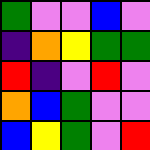[["green", "violet", "violet", "blue", "violet"], ["indigo", "orange", "yellow", "green", "green"], ["red", "indigo", "violet", "red", "violet"], ["orange", "blue", "green", "violet", "violet"], ["blue", "yellow", "green", "violet", "red"]]